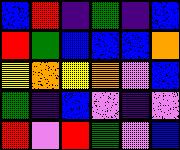[["blue", "red", "indigo", "green", "indigo", "blue"], ["red", "green", "blue", "blue", "blue", "orange"], ["yellow", "orange", "yellow", "orange", "violet", "blue"], ["green", "indigo", "blue", "violet", "indigo", "violet"], ["red", "violet", "red", "green", "violet", "blue"]]